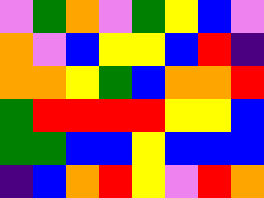[["violet", "green", "orange", "violet", "green", "yellow", "blue", "violet"], ["orange", "violet", "blue", "yellow", "yellow", "blue", "red", "indigo"], ["orange", "orange", "yellow", "green", "blue", "orange", "orange", "red"], ["green", "red", "red", "red", "red", "yellow", "yellow", "blue"], ["green", "green", "blue", "blue", "yellow", "blue", "blue", "blue"], ["indigo", "blue", "orange", "red", "yellow", "violet", "red", "orange"]]